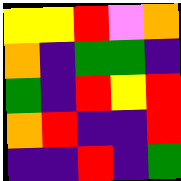[["yellow", "yellow", "red", "violet", "orange"], ["orange", "indigo", "green", "green", "indigo"], ["green", "indigo", "red", "yellow", "red"], ["orange", "red", "indigo", "indigo", "red"], ["indigo", "indigo", "red", "indigo", "green"]]